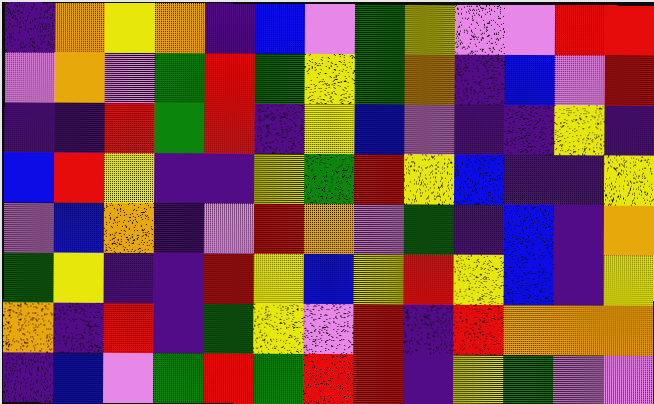[["indigo", "orange", "yellow", "orange", "indigo", "blue", "violet", "green", "yellow", "violet", "violet", "red", "red"], ["violet", "orange", "violet", "green", "red", "green", "yellow", "green", "orange", "indigo", "blue", "violet", "red"], ["indigo", "indigo", "red", "green", "red", "indigo", "yellow", "blue", "violet", "indigo", "indigo", "yellow", "indigo"], ["blue", "red", "yellow", "indigo", "indigo", "yellow", "green", "red", "yellow", "blue", "indigo", "indigo", "yellow"], ["violet", "blue", "orange", "indigo", "violet", "red", "orange", "violet", "green", "indigo", "blue", "indigo", "orange"], ["green", "yellow", "indigo", "indigo", "red", "yellow", "blue", "yellow", "red", "yellow", "blue", "indigo", "yellow"], ["orange", "indigo", "red", "indigo", "green", "yellow", "violet", "red", "indigo", "red", "orange", "orange", "orange"], ["indigo", "blue", "violet", "green", "red", "green", "red", "red", "indigo", "yellow", "green", "violet", "violet"]]